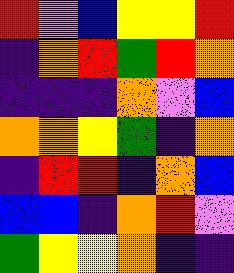[["red", "violet", "blue", "yellow", "yellow", "red"], ["indigo", "orange", "red", "green", "red", "orange"], ["indigo", "indigo", "indigo", "orange", "violet", "blue"], ["orange", "orange", "yellow", "green", "indigo", "orange"], ["indigo", "red", "red", "indigo", "orange", "blue"], ["blue", "blue", "indigo", "orange", "red", "violet"], ["green", "yellow", "yellow", "orange", "indigo", "indigo"]]